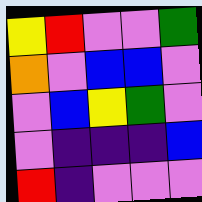[["yellow", "red", "violet", "violet", "green"], ["orange", "violet", "blue", "blue", "violet"], ["violet", "blue", "yellow", "green", "violet"], ["violet", "indigo", "indigo", "indigo", "blue"], ["red", "indigo", "violet", "violet", "violet"]]